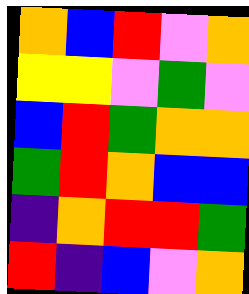[["orange", "blue", "red", "violet", "orange"], ["yellow", "yellow", "violet", "green", "violet"], ["blue", "red", "green", "orange", "orange"], ["green", "red", "orange", "blue", "blue"], ["indigo", "orange", "red", "red", "green"], ["red", "indigo", "blue", "violet", "orange"]]